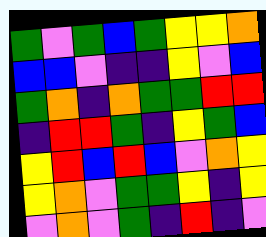[["green", "violet", "green", "blue", "green", "yellow", "yellow", "orange"], ["blue", "blue", "violet", "indigo", "indigo", "yellow", "violet", "blue"], ["green", "orange", "indigo", "orange", "green", "green", "red", "red"], ["indigo", "red", "red", "green", "indigo", "yellow", "green", "blue"], ["yellow", "red", "blue", "red", "blue", "violet", "orange", "yellow"], ["yellow", "orange", "violet", "green", "green", "yellow", "indigo", "yellow"], ["violet", "orange", "violet", "green", "indigo", "red", "indigo", "violet"]]